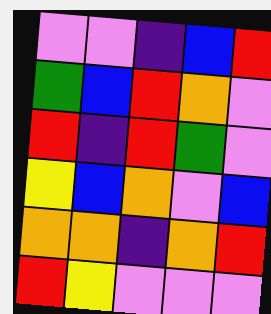[["violet", "violet", "indigo", "blue", "red"], ["green", "blue", "red", "orange", "violet"], ["red", "indigo", "red", "green", "violet"], ["yellow", "blue", "orange", "violet", "blue"], ["orange", "orange", "indigo", "orange", "red"], ["red", "yellow", "violet", "violet", "violet"]]